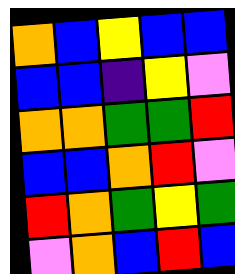[["orange", "blue", "yellow", "blue", "blue"], ["blue", "blue", "indigo", "yellow", "violet"], ["orange", "orange", "green", "green", "red"], ["blue", "blue", "orange", "red", "violet"], ["red", "orange", "green", "yellow", "green"], ["violet", "orange", "blue", "red", "blue"]]